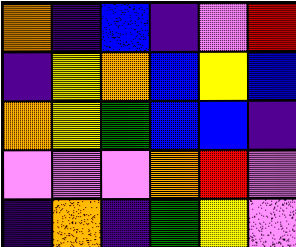[["orange", "indigo", "blue", "indigo", "violet", "red"], ["indigo", "yellow", "orange", "blue", "yellow", "blue"], ["orange", "yellow", "green", "blue", "blue", "indigo"], ["violet", "violet", "violet", "orange", "red", "violet"], ["indigo", "orange", "indigo", "green", "yellow", "violet"]]